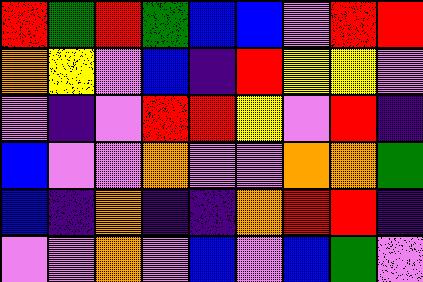[["red", "green", "red", "green", "blue", "blue", "violet", "red", "red"], ["orange", "yellow", "violet", "blue", "indigo", "red", "yellow", "yellow", "violet"], ["violet", "indigo", "violet", "red", "red", "yellow", "violet", "red", "indigo"], ["blue", "violet", "violet", "orange", "violet", "violet", "orange", "orange", "green"], ["blue", "indigo", "orange", "indigo", "indigo", "orange", "red", "red", "indigo"], ["violet", "violet", "orange", "violet", "blue", "violet", "blue", "green", "violet"]]